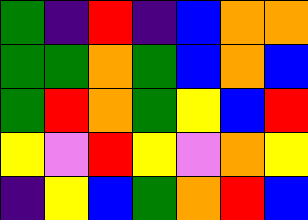[["green", "indigo", "red", "indigo", "blue", "orange", "orange"], ["green", "green", "orange", "green", "blue", "orange", "blue"], ["green", "red", "orange", "green", "yellow", "blue", "red"], ["yellow", "violet", "red", "yellow", "violet", "orange", "yellow"], ["indigo", "yellow", "blue", "green", "orange", "red", "blue"]]